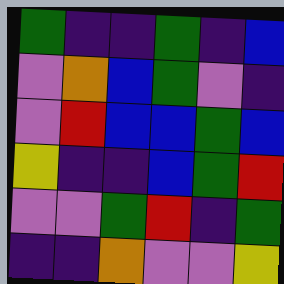[["green", "indigo", "indigo", "green", "indigo", "blue"], ["violet", "orange", "blue", "green", "violet", "indigo"], ["violet", "red", "blue", "blue", "green", "blue"], ["yellow", "indigo", "indigo", "blue", "green", "red"], ["violet", "violet", "green", "red", "indigo", "green"], ["indigo", "indigo", "orange", "violet", "violet", "yellow"]]